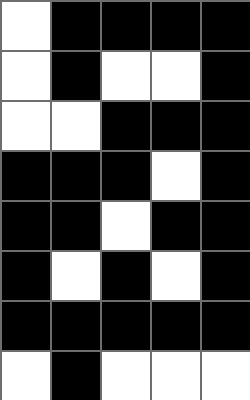[["white", "black", "black", "black", "black"], ["white", "black", "white", "white", "black"], ["white", "white", "black", "black", "black"], ["black", "black", "black", "white", "black"], ["black", "black", "white", "black", "black"], ["black", "white", "black", "white", "black"], ["black", "black", "black", "black", "black"], ["white", "black", "white", "white", "white"]]